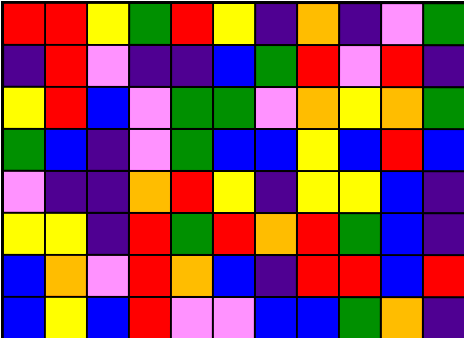[["red", "red", "yellow", "green", "red", "yellow", "indigo", "orange", "indigo", "violet", "green"], ["indigo", "red", "violet", "indigo", "indigo", "blue", "green", "red", "violet", "red", "indigo"], ["yellow", "red", "blue", "violet", "green", "green", "violet", "orange", "yellow", "orange", "green"], ["green", "blue", "indigo", "violet", "green", "blue", "blue", "yellow", "blue", "red", "blue"], ["violet", "indigo", "indigo", "orange", "red", "yellow", "indigo", "yellow", "yellow", "blue", "indigo"], ["yellow", "yellow", "indigo", "red", "green", "red", "orange", "red", "green", "blue", "indigo"], ["blue", "orange", "violet", "red", "orange", "blue", "indigo", "red", "red", "blue", "red"], ["blue", "yellow", "blue", "red", "violet", "violet", "blue", "blue", "green", "orange", "indigo"]]